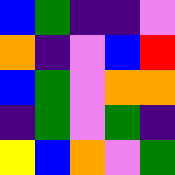[["blue", "green", "indigo", "indigo", "violet"], ["orange", "indigo", "violet", "blue", "red"], ["blue", "green", "violet", "orange", "orange"], ["indigo", "green", "violet", "green", "indigo"], ["yellow", "blue", "orange", "violet", "green"]]